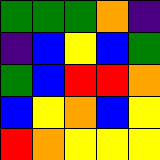[["green", "green", "green", "orange", "indigo"], ["indigo", "blue", "yellow", "blue", "green"], ["green", "blue", "red", "red", "orange"], ["blue", "yellow", "orange", "blue", "yellow"], ["red", "orange", "yellow", "yellow", "yellow"]]